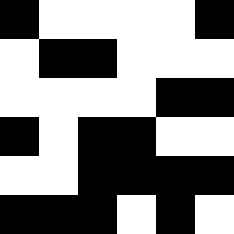[["black", "white", "white", "white", "white", "black"], ["white", "black", "black", "white", "white", "white"], ["white", "white", "white", "white", "black", "black"], ["black", "white", "black", "black", "white", "white"], ["white", "white", "black", "black", "black", "black"], ["black", "black", "black", "white", "black", "white"]]